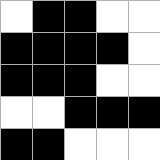[["white", "black", "black", "white", "white"], ["black", "black", "black", "black", "white"], ["black", "black", "black", "white", "white"], ["white", "white", "black", "black", "black"], ["black", "black", "white", "white", "white"]]